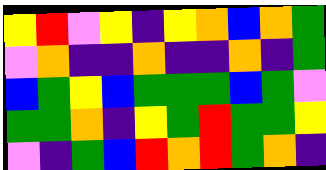[["yellow", "red", "violet", "yellow", "indigo", "yellow", "orange", "blue", "orange", "green"], ["violet", "orange", "indigo", "indigo", "orange", "indigo", "indigo", "orange", "indigo", "green"], ["blue", "green", "yellow", "blue", "green", "green", "green", "blue", "green", "violet"], ["green", "green", "orange", "indigo", "yellow", "green", "red", "green", "green", "yellow"], ["violet", "indigo", "green", "blue", "red", "orange", "red", "green", "orange", "indigo"]]